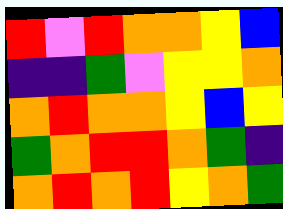[["red", "violet", "red", "orange", "orange", "yellow", "blue"], ["indigo", "indigo", "green", "violet", "yellow", "yellow", "orange"], ["orange", "red", "orange", "orange", "yellow", "blue", "yellow"], ["green", "orange", "red", "red", "orange", "green", "indigo"], ["orange", "red", "orange", "red", "yellow", "orange", "green"]]